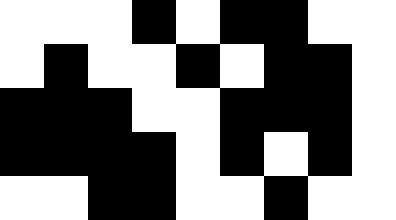[["white", "white", "white", "black", "white", "black", "black", "white", "white"], ["white", "black", "white", "white", "black", "white", "black", "black", "white"], ["black", "black", "black", "white", "white", "black", "black", "black", "white"], ["black", "black", "black", "black", "white", "black", "white", "black", "white"], ["white", "white", "black", "black", "white", "white", "black", "white", "white"]]